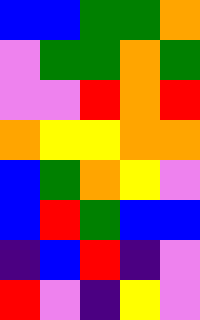[["blue", "blue", "green", "green", "orange"], ["violet", "green", "green", "orange", "green"], ["violet", "violet", "red", "orange", "red"], ["orange", "yellow", "yellow", "orange", "orange"], ["blue", "green", "orange", "yellow", "violet"], ["blue", "red", "green", "blue", "blue"], ["indigo", "blue", "red", "indigo", "violet"], ["red", "violet", "indigo", "yellow", "violet"]]